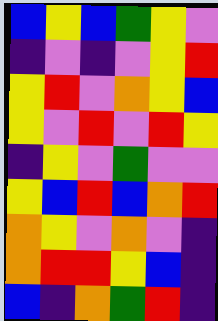[["blue", "yellow", "blue", "green", "yellow", "violet"], ["indigo", "violet", "indigo", "violet", "yellow", "red"], ["yellow", "red", "violet", "orange", "yellow", "blue"], ["yellow", "violet", "red", "violet", "red", "yellow"], ["indigo", "yellow", "violet", "green", "violet", "violet"], ["yellow", "blue", "red", "blue", "orange", "red"], ["orange", "yellow", "violet", "orange", "violet", "indigo"], ["orange", "red", "red", "yellow", "blue", "indigo"], ["blue", "indigo", "orange", "green", "red", "indigo"]]